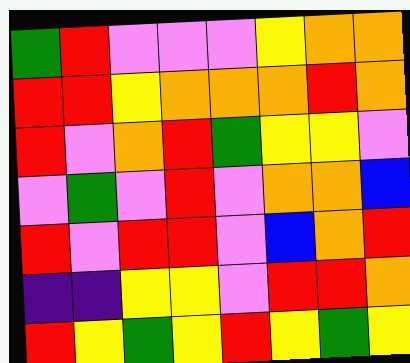[["green", "red", "violet", "violet", "violet", "yellow", "orange", "orange"], ["red", "red", "yellow", "orange", "orange", "orange", "red", "orange"], ["red", "violet", "orange", "red", "green", "yellow", "yellow", "violet"], ["violet", "green", "violet", "red", "violet", "orange", "orange", "blue"], ["red", "violet", "red", "red", "violet", "blue", "orange", "red"], ["indigo", "indigo", "yellow", "yellow", "violet", "red", "red", "orange"], ["red", "yellow", "green", "yellow", "red", "yellow", "green", "yellow"]]